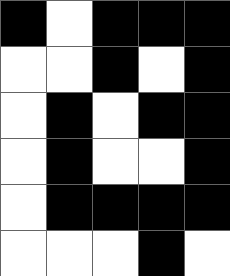[["black", "white", "black", "black", "black"], ["white", "white", "black", "white", "black"], ["white", "black", "white", "black", "black"], ["white", "black", "white", "white", "black"], ["white", "black", "black", "black", "black"], ["white", "white", "white", "black", "white"]]